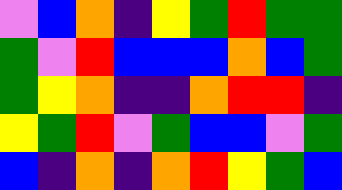[["violet", "blue", "orange", "indigo", "yellow", "green", "red", "green", "green"], ["green", "violet", "red", "blue", "blue", "blue", "orange", "blue", "green"], ["green", "yellow", "orange", "indigo", "indigo", "orange", "red", "red", "indigo"], ["yellow", "green", "red", "violet", "green", "blue", "blue", "violet", "green"], ["blue", "indigo", "orange", "indigo", "orange", "red", "yellow", "green", "blue"]]